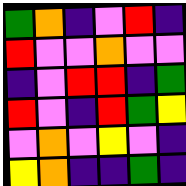[["green", "orange", "indigo", "violet", "red", "indigo"], ["red", "violet", "violet", "orange", "violet", "violet"], ["indigo", "violet", "red", "red", "indigo", "green"], ["red", "violet", "indigo", "red", "green", "yellow"], ["violet", "orange", "violet", "yellow", "violet", "indigo"], ["yellow", "orange", "indigo", "indigo", "green", "indigo"]]